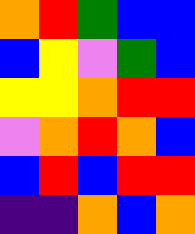[["orange", "red", "green", "blue", "blue"], ["blue", "yellow", "violet", "green", "blue"], ["yellow", "yellow", "orange", "red", "red"], ["violet", "orange", "red", "orange", "blue"], ["blue", "red", "blue", "red", "red"], ["indigo", "indigo", "orange", "blue", "orange"]]